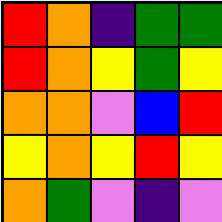[["red", "orange", "indigo", "green", "green"], ["red", "orange", "yellow", "green", "yellow"], ["orange", "orange", "violet", "blue", "red"], ["yellow", "orange", "yellow", "red", "yellow"], ["orange", "green", "violet", "indigo", "violet"]]